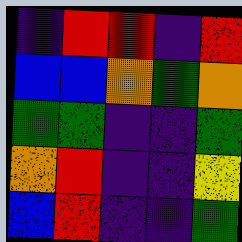[["indigo", "red", "red", "indigo", "red"], ["blue", "blue", "orange", "green", "orange"], ["green", "green", "indigo", "indigo", "green"], ["orange", "red", "indigo", "indigo", "yellow"], ["blue", "red", "indigo", "indigo", "green"]]